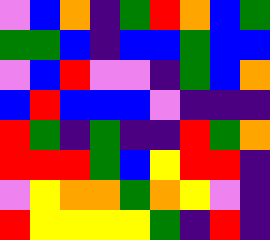[["violet", "blue", "orange", "indigo", "green", "red", "orange", "blue", "green"], ["green", "green", "blue", "indigo", "blue", "blue", "green", "blue", "blue"], ["violet", "blue", "red", "violet", "violet", "indigo", "green", "blue", "orange"], ["blue", "red", "blue", "blue", "blue", "violet", "indigo", "indigo", "indigo"], ["red", "green", "indigo", "green", "indigo", "indigo", "red", "green", "orange"], ["red", "red", "red", "green", "blue", "yellow", "red", "red", "indigo"], ["violet", "yellow", "orange", "orange", "green", "orange", "yellow", "violet", "indigo"], ["red", "yellow", "yellow", "yellow", "yellow", "green", "indigo", "red", "indigo"]]